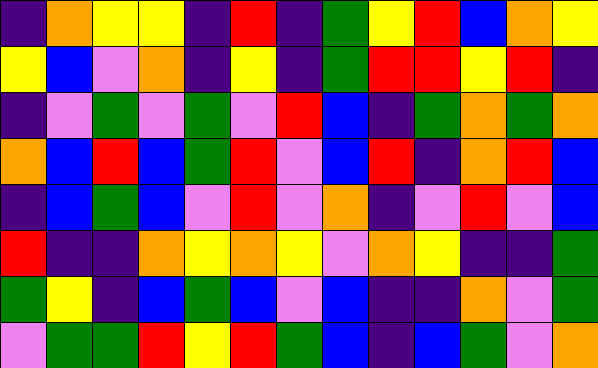[["indigo", "orange", "yellow", "yellow", "indigo", "red", "indigo", "green", "yellow", "red", "blue", "orange", "yellow"], ["yellow", "blue", "violet", "orange", "indigo", "yellow", "indigo", "green", "red", "red", "yellow", "red", "indigo"], ["indigo", "violet", "green", "violet", "green", "violet", "red", "blue", "indigo", "green", "orange", "green", "orange"], ["orange", "blue", "red", "blue", "green", "red", "violet", "blue", "red", "indigo", "orange", "red", "blue"], ["indigo", "blue", "green", "blue", "violet", "red", "violet", "orange", "indigo", "violet", "red", "violet", "blue"], ["red", "indigo", "indigo", "orange", "yellow", "orange", "yellow", "violet", "orange", "yellow", "indigo", "indigo", "green"], ["green", "yellow", "indigo", "blue", "green", "blue", "violet", "blue", "indigo", "indigo", "orange", "violet", "green"], ["violet", "green", "green", "red", "yellow", "red", "green", "blue", "indigo", "blue", "green", "violet", "orange"]]